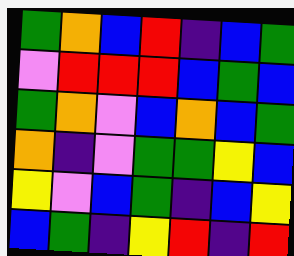[["green", "orange", "blue", "red", "indigo", "blue", "green"], ["violet", "red", "red", "red", "blue", "green", "blue"], ["green", "orange", "violet", "blue", "orange", "blue", "green"], ["orange", "indigo", "violet", "green", "green", "yellow", "blue"], ["yellow", "violet", "blue", "green", "indigo", "blue", "yellow"], ["blue", "green", "indigo", "yellow", "red", "indigo", "red"]]